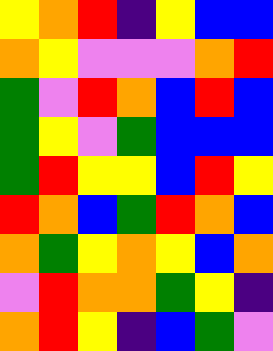[["yellow", "orange", "red", "indigo", "yellow", "blue", "blue"], ["orange", "yellow", "violet", "violet", "violet", "orange", "red"], ["green", "violet", "red", "orange", "blue", "red", "blue"], ["green", "yellow", "violet", "green", "blue", "blue", "blue"], ["green", "red", "yellow", "yellow", "blue", "red", "yellow"], ["red", "orange", "blue", "green", "red", "orange", "blue"], ["orange", "green", "yellow", "orange", "yellow", "blue", "orange"], ["violet", "red", "orange", "orange", "green", "yellow", "indigo"], ["orange", "red", "yellow", "indigo", "blue", "green", "violet"]]